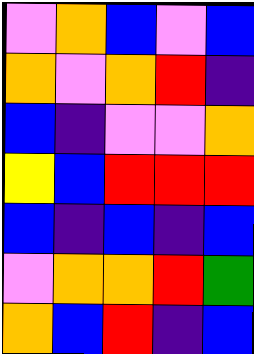[["violet", "orange", "blue", "violet", "blue"], ["orange", "violet", "orange", "red", "indigo"], ["blue", "indigo", "violet", "violet", "orange"], ["yellow", "blue", "red", "red", "red"], ["blue", "indigo", "blue", "indigo", "blue"], ["violet", "orange", "orange", "red", "green"], ["orange", "blue", "red", "indigo", "blue"]]